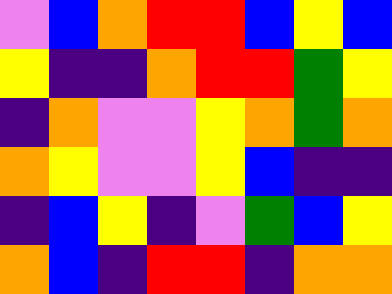[["violet", "blue", "orange", "red", "red", "blue", "yellow", "blue"], ["yellow", "indigo", "indigo", "orange", "red", "red", "green", "yellow"], ["indigo", "orange", "violet", "violet", "yellow", "orange", "green", "orange"], ["orange", "yellow", "violet", "violet", "yellow", "blue", "indigo", "indigo"], ["indigo", "blue", "yellow", "indigo", "violet", "green", "blue", "yellow"], ["orange", "blue", "indigo", "red", "red", "indigo", "orange", "orange"]]